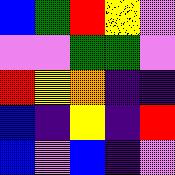[["blue", "green", "red", "yellow", "violet"], ["violet", "violet", "green", "green", "violet"], ["red", "yellow", "orange", "indigo", "indigo"], ["blue", "indigo", "yellow", "indigo", "red"], ["blue", "violet", "blue", "indigo", "violet"]]